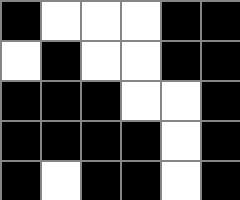[["black", "white", "white", "white", "black", "black"], ["white", "black", "white", "white", "black", "black"], ["black", "black", "black", "white", "white", "black"], ["black", "black", "black", "black", "white", "black"], ["black", "white", "black", "black", "white", "black"]]